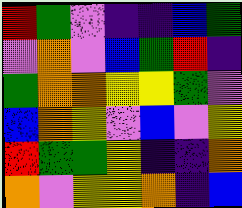[["red", "green", "violet", "indigo", "indigo", "blue", "green"], ["violet", "orange", "violet", "blue", "green", "red", "indigo"], ["green", "orange", "orange", "yellow", "yellow", "green", "violet"], ["blue", "orange", "yellow", "violet", "blue", "violet", "yellow"], ["red", "green", "green", "yellow", "indigo", "indigo", "orange"], ["orange", "violet", "yellow", "yellow", "orange", "indigo", "blue"]]